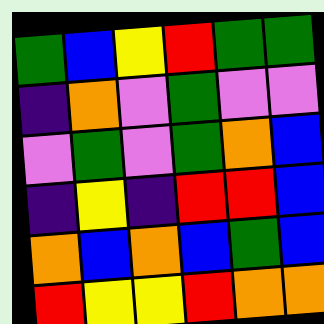[["green", "blue", "yellow", "red", "green", "green"], ["indigo", "orange", "violet", "green", "violet", "violet"], ["violet", "green", "violet", "green", "orange", "blue"], ["indigo", "yellow", "indigo", "red", "red", "blue"], ["orange", "blue", "orange", "blue", "green", "blue"], ["red", "yellow", "yellow", "red", "orange", "orange"]]